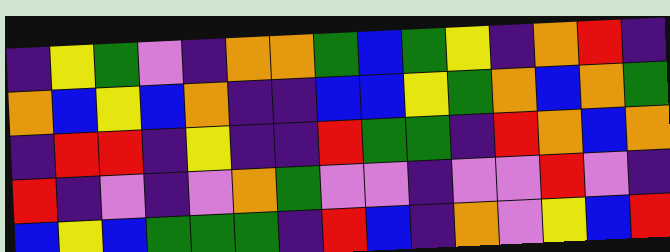[["indigo", "yellow", "green", "violet", "indigo", "orange", "orange", "green", "blue", "green", "yellow", "indigo", "orange", "red", "indigo"], ["orange", "blue", "yellow", "blue", "orange", "indigo", "indigo", "blue", "blue", "yellow", "green", "orange", "blue", "orange", "green"], ["indigo", "red", "red", "indigo", "yellow", "indigo", "indigo", "red", "green", "green", "indigo", "red", "orange", "blue", "orange"], ["red", "indigo", "violet", "indigo", "violet", "orange", "green", "violet", "violet", "indigo", "violet", "violet", "red", "violet", "indigo"], ["blue", "yellow", "blue", "green", "green", "green", "indigo", "red", "blue", "indigo", "orange", "violet", "yellow", "blue", "red"]]